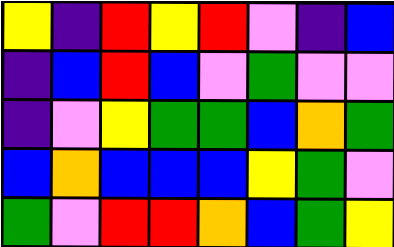[["yellow", "indigo", "red", "yellow", "red", "violet", "indigo", "blue"], ["indigo", "blue", "red", "blue", "violet", "green", "violet", "violet"], ["indigo", "violet", "yellow", "green", "green", "blue", "orange", "green"], ["blue", "orange", "blue", "blue", "blue", "yellow", "green", "violet"], ["green", "violet", "red", "red", "orange", "blue", "green", "yellow"]]